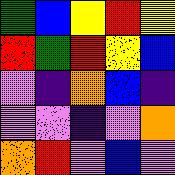[["green", "blue", "yellow", "red", "yellow"], ["red", "green", "red", "yellow", "blue"], ["violet", "indigo", "orange", "blue", "indigo"], ["violet", "violet", "indigo", "violet", "orange"], ["orange", "red", "violet", "blue", "violet"]]